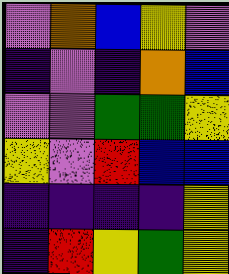[["violet", "orange", "blue", "yellow", "violet"], ["indigo", "violet", "indigo", "orange", "blue"], ["violet", "violet", "green", "green", "yellow"], ["yellow", "violet", "red", "blue", "blue"], ["indigo", "indigo", "indigo", "indigo", "yellow"], ["indigo", "red", "yellow", "green", "yellow"]]